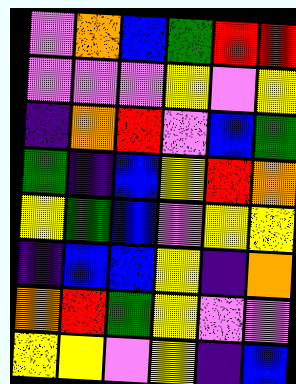[["violet", "orange", "blue", "green", "red", "red"], ["violet", "violet", "violet", "yellow", "violet", "yellow"], ["indigo", "orange", "red", "violet", "blue", "green"], ["green", "indigo", "blue", "yellow", "red", "orange"], ["yellow", "green", "blue", "violet", "yellow", "yellow"], ["indigo", "blue", "blue", "yellow", "indigo", "orange"], ["orange", "red", "green", "yellow", "violet", "violet"], ["yellow", "yellow", "violet", "yellow", "indigo", "blue"]]